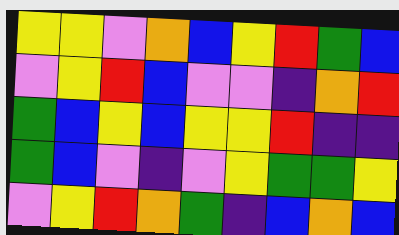[["yellow", "yellow", "violet", "orange", "blue", "yellow", "red", "green", "blue"], ["violet", "yellow", "red", "blue", "violet", "violet", "indigo", "orange", "red"], ["green", "blue", "yellow", "blue", "yellow", "yellow", "red", "indigo", "indigo"], ["green", "blue", "violet", "indigo", "violet", "yellow", "green", "green", "yellow"], ["violet", "yellow", "red", "orange", "green", "indigo", "blue", "orange", "blue"]]